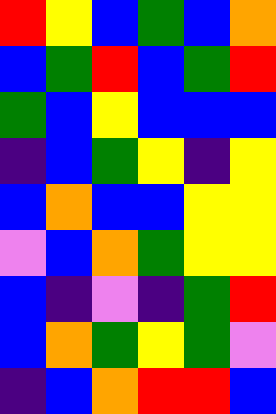[["red", "yellow", "blue", "green", "blue", "orange"], ["blue", "green", "red", "blue", "green", "red"], ["green", "blue", "yellow", "blue", "blue", "blue"], ["indigo", "blue", "green", "yellow", "indigo", "yellow"], ["blue", "orange", "blue", "blue", "yellow", "yellow"], ["violet", "blue", "orange", "green", "yellow", "yellow"], ["blue", "indigo", "violet", "indigo", "green", "red"], ["blue", "orange", "green", "yellow", "green", "violet"], ["indigo", "blue", "orange", "red", "red", "blue"]]